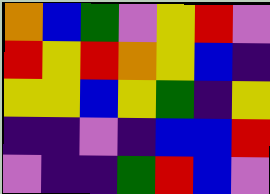[["orange", "blue", "green", "violet", "yellow", "red", "violet"], ["red", "yellow", "red", "orange", "yellow", "blue", "indigo"], ["yellow", "yellow", "blue", "yellow", "green", "indigo", "yellow"], ["indigo", "indigo", "violet", "indigo", "blue", "blue", "red"], ["violet", "indigo", "indigo", "green", "red", "blue", "violet"]]